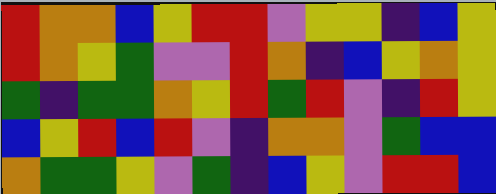[["red", "orange", "orange", "blue", "yellow", "red", "red", "violet", "yellow", "yellow", "indigo", "blue", "yellow"], ["red", "orange", "yellow", "green", "violet", "violet", "red", "orange", "indigo", "blue", "yellow", "orange", "yellow"], ["green", "indigo", "green", "green", "orange", "yellow", "red", "green", "red", "violet", "indigo", "red", "yellow"], ["blue", "yellow", "red", "blue", "red", "violet", "indigo", "orange", "orange", "violet", "green", "blue", "blue"], ["orange", "green", "green", "yellow", "violet", "green", "indigo", "blue", "yellow", "violet", "red", "red", "blue"]]